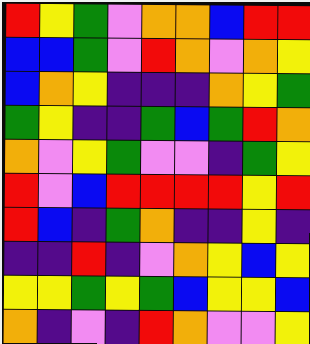[["red", "yellow", "green", "violet", "orange", "orange", "blue", "red", "red"], ["blue", "blue", "green", "violet", "red", "orange", "violet", "orange", "yellow"], ["blue", "orange", "yellow", "indigo", "indigo", "indigo", "orange", "yellow", "green"], ["green", "yellow", "indigo", "indigo", "green", "blue", "green", "red", "orange"], ["orange", "violet", "yellow", "green", "violet", "violet", "indigo", "green", "yellow"], ["red", "violet", "blue", "red", "red", "red", "red", "yellow", "red"], ["red", "blue", "indigo", "green", "orange", "indigo", "indigo", "yellow", "indigo"], ["indigo", "indigo", "red", "indigo", "violet", "orange", "yellow", "blue", "yellow"], ["yellow", "yellow", "green", "yellow", "green", "blue", "yellow", "yellow", "blue"], ["orange", "indigo", "violet", "indigo", "red", "orange", "violet", "violet", "yellow"]]